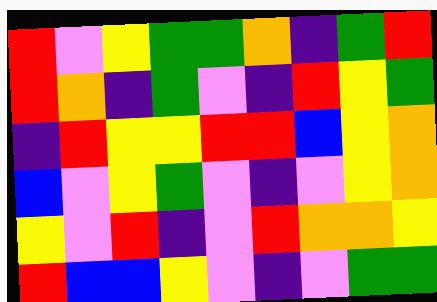[["red", "violet", "yellow", "green", "green", "orange", "indigo", "green", "red"], ["red", "orange", "indigo", "green", "violet", "indigo", "red", "yellow", "green"], ["indigo", "red", "yellow", "yellow", "red", "red", "blue", "yellow", "orange"], ["blue", "violet", "yellow", "green", "violet", "indigo", "violet", "yellow", "orange"], ["yellow", "violet", "red", "indigo", "violet", "red", "orange", "orange", "yellow"], ["red", "blue", "blue", "yellow", "violet", "indigo", "violet", "green", "green"]]